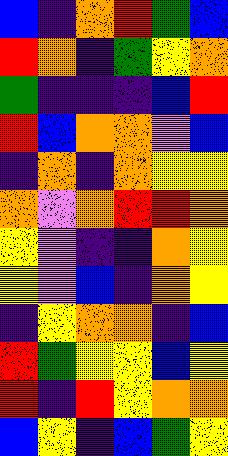[["blue", "indigo", "orange", "red", "green", "blue"], ["red", "orange", "indigo", "green", "yellow", "orange"], ["green", "indigo", "indigo", "indigo", "blue", "red"], ["red", "blue", "orange", "orange", "violet", "blue"], ["indigo", "orange", "indigo", "orange", "yellow", "yellow"], ["orange", "violet", "orange", "red", "red", "orange"], ["yellow", "violet", "indigo", "indigo", "orange", "yellow"], ["yellow", "violet", "blue", "indigo", "orange", "yellow"], ["indigo", "yellow", "orange", "orange", "indigo", "blue"], ["red", "green", "yellow", "yellow", "blue", "yellow"], ["red", "indigo", "red", "yellow", "orange", "orange"], ["blue", "yellow", "indigo", "blue", "green", "yellow"]]